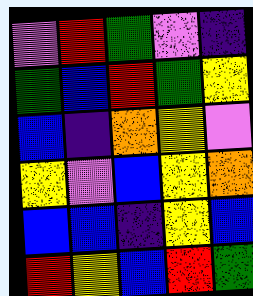[["violet", "red", "green", "violet", "indigo"], ["green", "blue", "red", "green", "yellow"], ["blue", "indigo", "orange", "yellow", "violet"], ["yellow", "violet", "blue", "yellow", "orange"], ["blue", "blue", "indigo", "yellow", "blue"], ["red", "yellow", "blue", "red", "green"]]